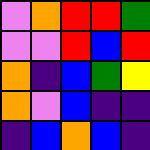[["violet", "orange", "red", "red", "green"], ["violet", "violet", "red", "blue", "red"], ["orange", "indigo", "blue", "green", "yellow"], ["orange", "violet", "blue", "indigo", "indigo"], ["indigo", "blue", "orange", "blue", "indigo"]]